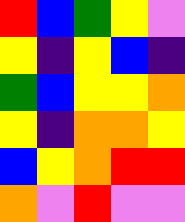[["red", "blue", "green", "yellow", "violet"], ["yellow", "indigo", "yellow", "blue", "indigo"], ["green", "blue", "yellow", "yellow", "orange"], ["yellow", "indigo", "orange", "orange", "yellow"], ["blue", "yellow", "orange", "red", "red"], ["orange", "violet", "red", "violet", "violet"]]